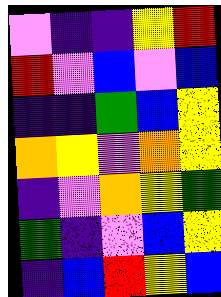[["violet", "indigo", "indigo", "yellow", "red"], ["red", "violet", "blue", "violet", "blue"], ["indigo", "indigo", "green", "blue", "yellow"], ["orange", "yellow", "violet", "orange", "yellow"], ["indigo", "violet", "orange", "yellow", "green"], ["green", "indigo", "violet", "blue", "yellow"], ["indigo", "blue", "red", "yellow", "blue"]]